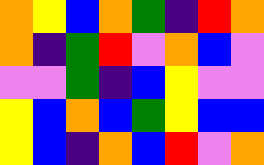[["orange", "yellow", "blue", "orange", "green", "indigo", "red", "orange"], ["orange", "indigo", "green", "red", "violet", "orange", "blue", "violet"], ["violet", "violet", "green", "indigo", "blue", "yellow", "violet", "violet"], ["yellow", "blue", "orange", "blue", "green", "yellow", "blue", "blue"], ["yellow", "blue", "indigo", "orange", "blue", "red", "violet", "orange"]]